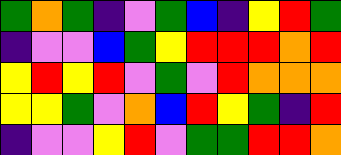[["green", "orange", "green", "indigo", "violet", "green", "blue", "indigo", "yellow", "red", "green"], ["indigo", "violet", "violet", "blue", "green", "yellow", "red", "red", "red", "orange", "red"], ["yellow", "red", "yellow", "red", "violet", "green", "violet", "red", "orange", "orange", "orange"], ["yellow", "yellow", "green", "violet", "orange", "blue", "red", "yellow", "green", "indigo", "red"], ["indigo", "violet", "violet", "yellow", "red", "violet", "green", "green", "red", "red", "orange"]]